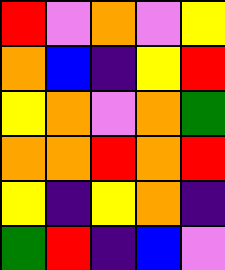[["red", "violet", "orange", "violet", "yellow"], ["orange", "blue", "indigo", "yellow", "red"], ["yellow", "orange", "violet", "orange", "green"], ["orange", "orange", "red", "orange", "red"], ["yellow", "indigo", "yellow", "orange", "indigo"], ["green", "red", "indigo", "blue", "violet"]]